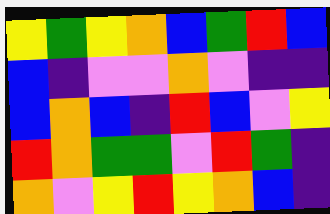[["yellow", "green", "yellow", "orange", "blue", "green", "red", "blue"], ["blue", "indigo", "violet", "violet", "orange", "violet", "indigo", "indigo"], ["blue", "orange", "blue", "indigo", "red", "blue", "violet", "yellow"], ["red", "orange", "green", "green", "violet", "red", "green", "indigo"], ["orange", "violet", "yellow", "red", "yellow", "orange", "blue", "indigo"]]